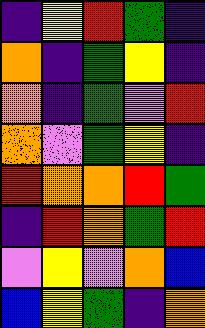[["indigo", "yellow", "red", "green", "indigo"], ["orange", "indigo", "green", "yellow", "indigo"], ["orange", "indigo", "green", "violet", "red"], ["orange", "violet", "green", "yellow", "indigo"], ["red", "orange", "orange", "red", "green"], ["indigo", "red", "orange", "green", "red"], ["violet", "yellow", "violet", "orange", "blue"], ["blue", "yellow", "green", "indigo", "orange"]]